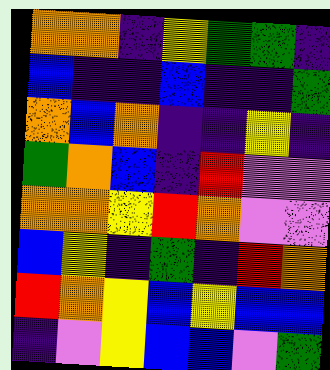[["orange", "orange", "indigo", "yellow", "green", "green", "indigo"], ["blue", "indigo", "indigo", "blue", "indigo", "indigo", "green"], ["orange", "blue", "orange", "indigo", "indigo", "yellow", "indigo"], ["green", "orange", "blue", "indigo", "red", "violet", "violet"], ["orange", "orange", "yellow", "red", "orange", "violet", "violet"], ["blue", "yellow", "indigo", "green", "indigo", "red", "orange"], ["red", "orange", "yellow", "blue", "yellow", "blue", "blue"], ["indigo", "violet", "yellow", "blue", "blue", "violet", "green"]]